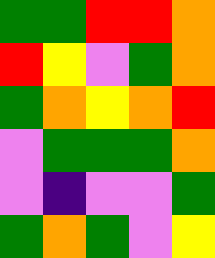[["green", "green", "red", "red", "orange"], ["red", "yellow", "violet", "green", "orange"], ["green", "orange", "yellow", "orange", "red"], ["violet", "green", "green", "green", "orange"], ["violet", "indigo", "violet", "violet", "green"], ["green", "orange", "green", "violet", "yellow"]]